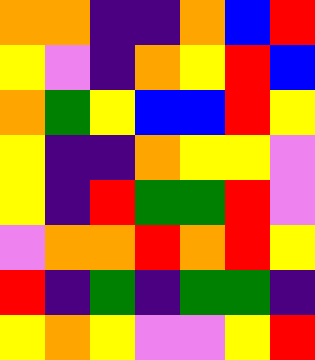[["orange", "orange", "indigo", "indigo", "orange", "blue", "red"], ["yellow", "violet", "indigo", "orange", "yellow", "red", "blue"], ["orange", "green", "yellow", "blue", "blue", "red", "yellow"], ["yellow", "indigo", "indigo", "orange", "yellow", "yellow", "violet"], ["yellow", "indigo", "red", "green", "green", "red", "violet"], ["violet", "orange", "orange", "red", "orange", "red", "yellow"], ["red", "indigo", "green", "indigo", "green", "green", "indigo"], ["yellow", "orange", "yellow", "violet", "violet", "yellow", "red"]]